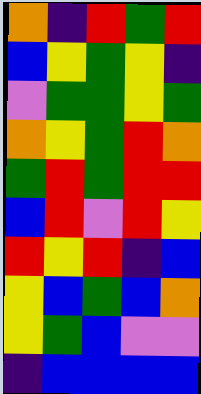[["orange", "indigo", "red", "green", "red"], ["blue", "yellow", "green", "yellow", "indigo"], ["violet", "green", "green", "yellow", "green"], ["orange", "yellow", "green", "red", "orange"], ["green", "red", "green", "red", "red"], ["blue", "red", "violet", "red", "yellow"], ["red", "yellow", "red", "indigo", "blue"], ["yellow", "blue", "green", "blue", "orange"], ["yellow", "green", "blue", "violet", "violet"], ["indigo", "blue", "blue", "blue", "blue"]]